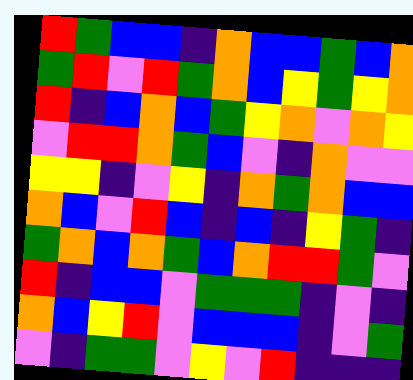[["red", "green", "blue", "blue", "indigo", "orange", "blue", "blue", "green", "blue", "orange"], ["green", "red", "violet", "red", "green", "orange", "blue", "yellow", "green", "yellow", "orange"], ["red", "indigo", "blue", "orange", "blue", "green", "yellow", "orange", "violet", "orange", "yellow"], ["violet", "red", "red", "orange", "green", "blue", "violet", "indigo", "orange", "violet", "violet"], ["yellow", "yellow", "indigo", "violet", "yellow", "indigo", "orange", "green", "orange", "blue", "blue"], ["orange", "blue", "violet", "red", "blue", "indigo", "blue", "indigo", "yellow", "green", "indigo"], ["green", "orange", "blue", "orange", "green", "blue", "orange", "red", "red", "green", "violet"], ["red", "indigo", "blue", "blue", "violet", "green", "green", "green", "indigo", "violet", "indigo"], ["orange", "blue", "yellow", "red", "violet", "blue", "blue", "blue", "indigo", "violet", "green"], ["violet", "indigo", "green", "green", "violet", "yellow", "violet", "red", "indigo", "indigo", "indigo"]]